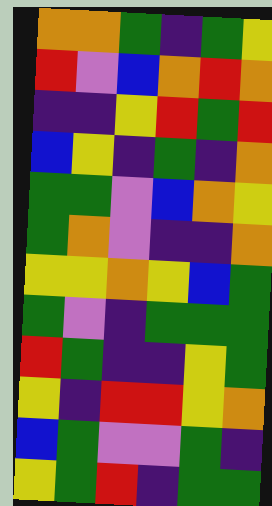[["orange", "orange", "green", "indigo", "green", "yellow"], ["red", "violet", "blue", "orange", "red", "orange"], ["indigo", "indigo", "yellow", "red", "green", "red"], ["blue", "yellow", "indigo", "green", "indigo", "orange"], ["green", "green", "violet", "blue", "orange", "yellow"], ["green", "orange", "violet", "indigo", "indigo", "orange"], ["yellow", "yellow", "orange", "yellow", "blue", "green"], ["green", "violet", "indigo", "green", "green", "green"], ["red", "green", "indigo", "indigo", "yellow", "green"], ["yellow", "indigo", "red", "red", "yellow", "orange"], ["blue", "green", "violet", "violet", "green", "indigo"], ["yellow", "green", "red", "indigo", "green", "green"]]